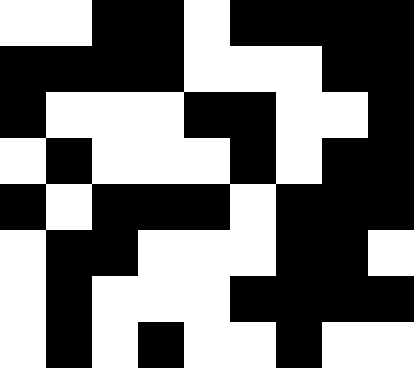[["white", "white", "black", "black", "white", "black", "black", "black", "black"], ["black", "black", "black", "black", "white", "white", "white", "black", "black"], ["black", "white", "white", "white", "black", "black", "white", "white", "black"], ["white", "black", "white", "white", "white", "black", "white", "black", "black"], ["black", "white", "black", "black", "black", "white", "black", "black", "black"], ["white", "black", "black", "white", "white", "white", "black", "black", "white"], ["white", "black", "white", "white", "white", "black", "black", "black", "black"], ["white", "black", "white", "black", "white", "white", "black", "white", "white"]]